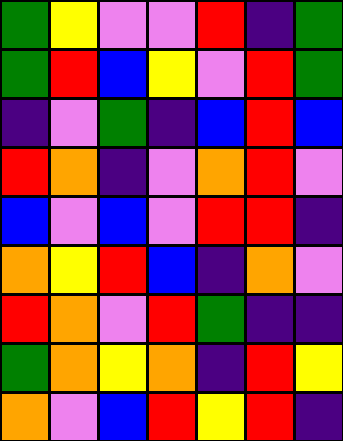[["green", "yellow", "violet", "violet", "red", "indigo", "green"], ["green", "red", "blue", "yellow", "violet", "red", "green"], ["indigo", "violet", "green", "indigo", "blue", "red", "blue"], ["red", "orange", "indigo", "violet", "orange", "red", "violet"], ["blue", "violet", "blue", "violet", "red", "red", "indigo"], ["orange", "yellow", "red", "blue", "indigo", "orange", "violet"], ["red", "orange", "violet", "red", "green", "indigo", "indigo"], ["green", "orange", "yellow", "orange", "indigo", "red", "yellow"], ["orange", "violet", "blue", "red", "yellow", "red", "indigo"]]